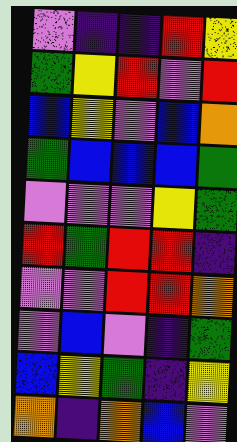[["violet", "indigo", "indigo", "red", "yellow"], ["green", "yellow", "red", "violet", "red"], ["blue", "yellow", "violet", "blue", "orange"], ["green", "blue", "blue", "blue", "green"], ["violet", "violet", "violet", "yellow", "green"], ["red", "green", "red", "red", "indigo"], ["violet", "violet", "red", "red", "orange"], ["violet", "blue", "violet", "indigo", "green"], ["blue", "yellow", "green", "indigo", "yellow"], ["orange", "indigo", "orange", "blue", "violet"]]